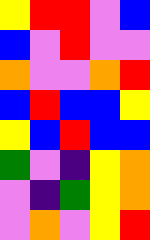[["yellow", "red", "red", "violet", "blue"], ["blue", "violet", "red", "violet", "violet"], ["orange", "violet", "violet", "orange", "red"], ["blue", "red", "blue", "blue", "yellow"], ["yellow", "blue", "red", "blue", "blue"], ["green", "violet", "indigo", "yellow", "orange"], ["violet", "indigo", "green", "yellow", "orange"], ["violet", "orange", "violet", "yellow", "red"]]